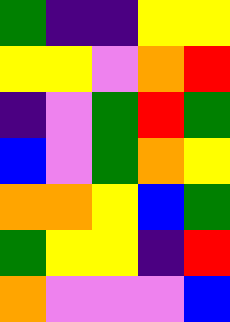[["green", "indigo", "indigo", "yellow", "yellow"], ["yellow", "yellow", "violet", "orange", "red"], ["indigo", "violet", "green", "red", "green"], ["blue", "violet", "green", "orange", "yellow"], ["orange", "orange", "yellow", "blue", "green"], ["green", "yellow", "yellow", "indigo", "red"], ["orange", "violet", "violet", "violet", "blue"]]